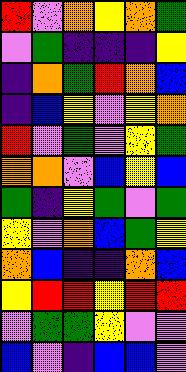[["red", "violet", "orange", "yellow", "orange", "green"], ["violet", "green", "indigo", "indigo", "indigo", "yellow"], ["indigo", "orange", "green", "red", "orange", "blue"], ["indigo", "blue", "yellow", "violet", "yellow", "orange"], ["red", "violet", "green", "violet", "yellow", "green"], ["orange", "orange", "violet", "blue", "yellow", "blue"], ["green", "indigo", "yellow", "green", "violet", "green"], ["yellow", "violet", "orange", "blue", "green", "yellow"], ["orange", "blue", "indigo", "indigo", "orange", "blue"], ["yellow", "red", "red", "yellow", "red", "red"], ["violet", "green", "green", "yellow", "violet", "violet"], ["blue", "violet", "indigo", "blue", "blue", "violet"]]